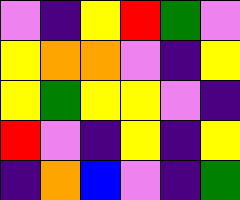[["violet", "indigo", "yellow", "red", "green", "violet"], ["yellow", "orange", "orange", "violet", "indigo", "yellow"], ["yellow", "green", "yellow", "yellow", "violet", "indigo"], ["red", "violet", "indigo", "yellow", "indigo", "yellow"], ["indigo", "orange", "blue", "violet", "indigo", "green"]]